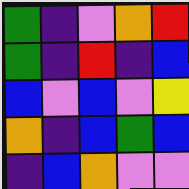[["green", "indigo", "violet", "orange", "red"], ["green", "indigo", "red", "indigo", "blue"], ["blue", "violet", "blue", "violet", "yellow"], ["orange", "indigo", "blue", "green", "blue"], ["indigo", "blue", "orange", "violet", "violet"]]